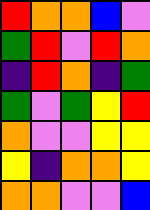[["red", "orange", "orange", "blue", "violet"], ["green", "red", "violet", "red", "orange"], ["indigo", "red", "orange", "indigo", "green"], ["green", "violet", "green", "yellow", "red"], ["orange", "violet", "violet", "yellow", "yellow"], ["yellow", "indigo", "orange", "orange", "yellow"], ["orange", "orange", "violet", "violet", "blue"]]